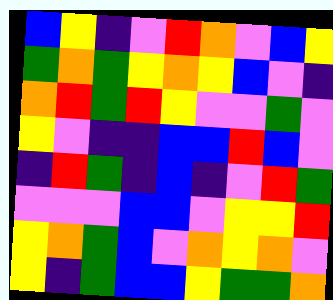[["blue", "yellow", "indigo", "violet", "red", "orange", "violet", "blue", "yellow"], ["green", "orange", "green", "yellow", "orange", "yellow", "blue", "violet", "indigo"], ["orange", "red", "green", "red", "yellow", "violet", "violet", "green", "violet"], ["yellow", "violet", "indigo", "indigo", "blue", "blue", "red", "blue", "violet"], ["indigo", "red", "green", "indigo", "blue", "indigo", "violet", "red", "green"], ["violet", "violet", "violet", "blue", "blue", "violet", "yellow", "yellow", "red"], ["yellow", "orange", "green", "blue", "violet", "orange", "yellow", "orange", "violet"], ["yellow", "indigo", "green", "blue", "blue", "yellow", "green", "green", "orange"]]